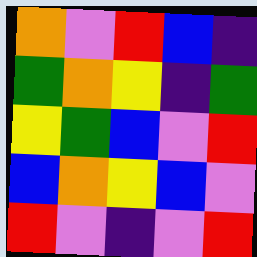[["orange", "violet", "red", "blue", "indigo"], ["green", "orange", "yellow", "indigo", "green"], ["yellow", "green", "blue", "violet", "red"], ["blue", "orange", "yellow", "blue", "violet"], ["red", "violet", "indigo", "violet", "red"]]